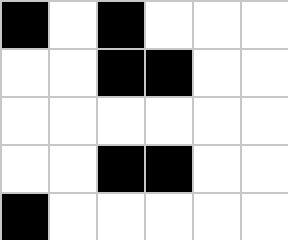[["black", "white", "black", "white", "white", "white"], ["white", "white", "black", "black", "white", "white"], ["white", "white", "white", "white", "white", "white"], ["white", "white", "black", "black", "white", "white"], ["black", "white", "white", "white", "white", "white"]]